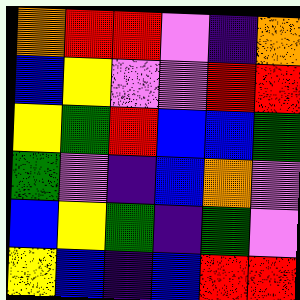[["orange", "red", "red", "violet", "indigo", "orange"], ["blue", "yellow", "violet", "violet", "red", "red"], ["yellow", "green", "red", "blue", "blue", "green"], ["green", "violet", "indigo", "blue", "orange", "violet"], ["blue", "yellow", "green", "indigo", "green", "violet"], ["yellow", "blue", "indigo", "blue", "red", "red"]]